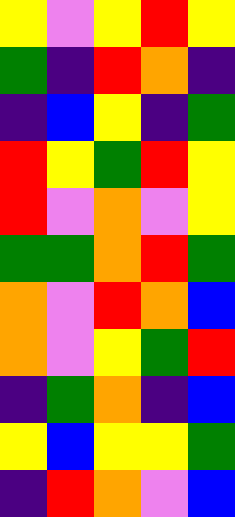[["yellow", "violet", "yellow", "red", "yellow"], ["green", "indigo", "red", "orange", "indigo"], ["indigo", "blue", "yellow", "indigo", "green"], ["red", "yellow", "green", "red", "yellow"], ["red", "violet", "orange", "violet", "yellow"], ["green", "green", "orange", "red", "green"], ["orange", "violet", "red", "orange", "blue"], ["orange", "violet", "yellow", "green", "red"], ["indigo", "green", "orange", "indigo", "blue"], ["yellow", "blue", "yellow", "yellow", "green"], ["indigo", "red", "orange", "violet", "blue"]]